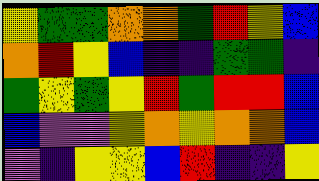[["yellow", "green", "green", "orange", "orange", "green", "red", "yellow", "blue"], ["orange", "red", "yellow", "blue", "indigo", "indigo", "green", "green", "indigo"], ["green", "yellow", "green", "yellow", "red", "green", "red", "red", "blue"], ["blue", "violet", "violet", "yellow", "orange", "yellow", "orange", "orange", "blue"], ["violet", "indigo", "yellow", "yellow", "blue", "red", "indigo", "indigo", "yellow"]]